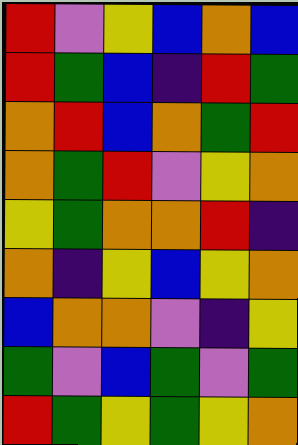[["red", "violet", "yellow", "blue", "orange", "blue"], ["red", "green", "blue", "indigo", "red", "green"], ["orange", "red", "blue", "orange", "green", "red"], ["orange", "green", "red", "violet", "yellow", "orange"], ["yellow", "green", "orange", "orange", "red", "indigo"], ["orange", "indigo", "yellow", "blue", "yellow", "orange"], ["blue", "orange", "orange", "violet", "indigo", "yellow"], ["green", "violet", "blue", "green", "violet", "green"], ["red", "green", "yellow", "green", "yellow", "orange"]]